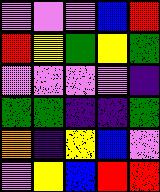[["violet", "violet", "violet", "blue", "red"], ["red", "yellow", "green", "yellow", "green"], ["violet", "violet", "violet", "violet", "indigo"], ["green", "green", "indigo", "indigo", "green"], ["orange", "indigo", "yellow", "blue", "violet"], ["violet", "yellow", "blue", "red", "red"]]